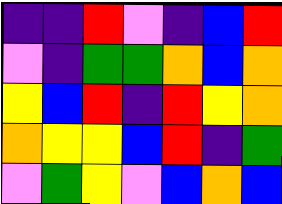[["indigo", "indigo", "red", "violet", "indigo", "blue", "red"], ["violet", "indigo", "green", "green", "orange", "blue", "orange"], ["yellow", "blue", "red", "indigo", "red", "yellow", "orange"], ["orange", "yellow", "yellow", "blue", "red", "indigo", "green"], ["violet", "green", "yellow", "violet", "blue", "orange", "blue"]]